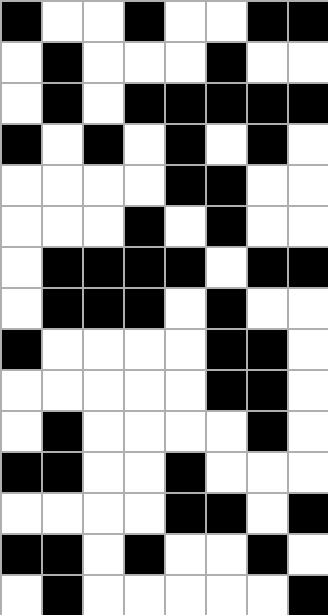[["black", "white", "white", "black", "white", "white", "black", "black"], ["white", "black", "white", "white", "white", "black", "white", "white"], ["white", "black", "white", "black", "black", "black", "black", "black"], ["black", "white", "black", "white", "black", "white", "black", "white"], ["white", "white", "white", "white", "black", "black", "white", "white"], ["white", "white", "white", "black", "white", "black", "white", "white"], ["white", "black", "black", "black", "black", "white", "black", "black"], ["white", "black", "black", "black", "white", "black", "white", "white"], ["black", "white", "white", "white", "white", "black", "black", "white"], ["white", "white", "white", "white", "white", "black", "black", "white"], ["white", "black", "white", "white", "white", "white", "black", "white"], ["black", "black", "white", "white", "black", "white", "white", "white"], ["white", "white", "white", "white", "black", "black", "white", "black"], ["black", "black", "white", "black", "white", "white", "black", "white"], ["white", "black", "white", "white", "white", "white", "white", "black"]]